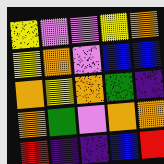[["yellow", "violet", "violet", "yellow", "orange"], ["yellow", "orange", "violet", "blue", "blue"], ["orange", "yellow", "orange", "green", "indigo"], ["orange", "green", "violet", "orange", "orange"], ["red", "indigo", "indigo", "blue", "red"]]